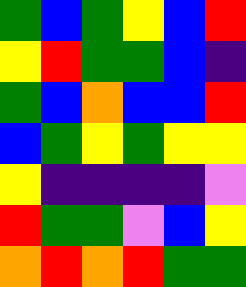[["green", "blue", "green", "yellow", "blue", "red"], ["yellow", "red", "green", "green", "blue", "indigo"], ["green", "blue", "orange", "blue", "blue", "red"], ["blue", "green", "yellow", "green", "yellow", "yellow"], ["yellow", "indigo", "indigo", "indigo", "indigo", "violet"], ["red", "green", "green", "violet", "blue", "yellow"], ["orange", "red", "orange", "red", "green", "green"]]